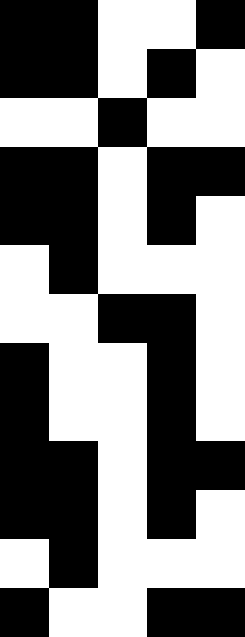[["black", "black", "white", "white", "black"], ["black", "black", "white", "black", "white"], ["white", "white", "black", "white", "white"], ["black", "black", "white", "black", "black"], ["black", "black", "white", "black", "white"], ["white", "black", "white", "white", "white"], ["white", "white", "black", "black", "white"], ["black", "white", "white", "black", "white"], ["black", "white", "white", "black", "white"], ["black", "black", "white", "black", "black"], ["black", "black", "white", "black", "white"], ["white", "black", "white", "white", "white"], ["black", "white", "white", "black", "black"]]